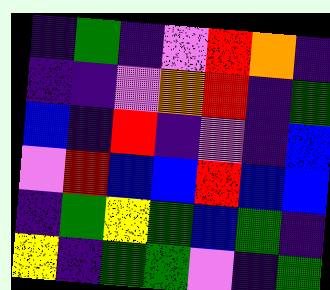[["indigo", "green", "indigo", "violet", "red", "orange", "indigo"], ["indigo", "indigo", "violet", "orange", "red", "indigo", "green"], ["blue", "indigo", "red", "indigo", "violet", "indigo", "blue"], ["violet", "red", "blue", "blue", "red", "blue", "blue"], ["indigo", "green", "yellow", "green", "blue", "green", "indigo"], ["yellow", "indigo", "green", "green", "violet", "indigo", "green"]]